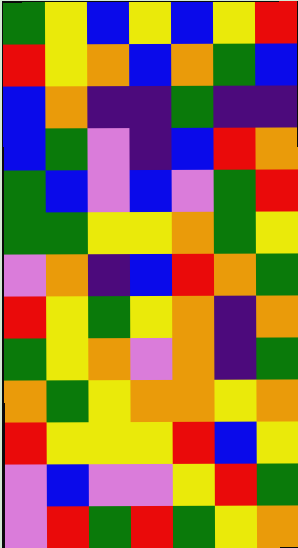[["green", "yellow", "blue", "yellow", "blue", "yellow", "red"], ["red", "yellow", "orange", "blue", "orange", "green", "blue"], ["blue", "orange", "indigo", "indigo", "green", "indigo", "indigo"], ["blue", "green", "violet", "indigo", "blue", "red", "orange"], ["green", "blue", "violet", "blue", "violet", "green", "red"], ["green", "green", "yellow", "yellow", "orange", "green", "yellow"], ["violet", "orange", "indigo", "blue", "red", "orange", "green"], ["red", "yellow", "green", "yellow", "orange", "indigo", "orange"], ["green", "yellow", "orange", "violet", "orange", "indigo", "green"], ["orange", "green", "yellow", "orange", "orange", "yellow", "orange"], ["red", "yellow", "yellow", "yellow", "red", "blue", "yellow"], ["violet", "blue", "violet", "violet", "yellow", "red", "green"], ["violet", "red", "green", "red", "green", "yellow", "orange"]]